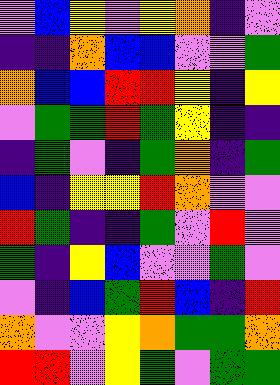[["violet", "blue", "yellow", "violet", "yellow", "orange", "indigo", "violet"], ["indigo", "indigo", "orange", "blue", "blue", "violet", "violet", "green"], ["orange", "blue", "blue", "red", "red", "yellow", "indigo", "yellow"], ["violet", "green", "green", "red", "green", "yellow", "indigo", "indigo"], ["indigo", "green", "violet", "indigo", "green", "orange", "indigo", "green"], ["blue", "indigo", "yellow", "yellow", "red", "orange", "violet", "violet"], ["red", "green", "indigo", "indigo", "green", "violet", "red", "violet"], ["green", "indigo", "yellow", "blue", "violet", "violet", "green", "violet"], ["violet", "indigo", "blue", "green", "red", "blue", "indigo", "red"], ["orange", "violet", "violet", "yellow", "orange", "green", "green", "orange"], ["red", "red", "violet", "yellow", "green", "violet", "green", "green"]]